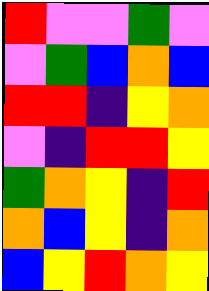[["red", "violet", "violet", "green", "violet"], ["violet", "green", "blue", "orange", "blue"], ["red", "red", "indigo", "yellow", "orange"], ["violet", "indigo", "red", "red", "yellow"], ["green", "orange", "yellow", "indigo", "red"], ["orange", "blue", "yellow", "indigo", "orange"], ["blue", "yellow", "red", "orange", "yellow"]]